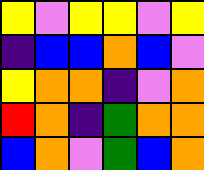[["yellow", "violet", "yellow", "yellow", "violet", "yellow"], ["indigo", "blue", "blue", "orange", "blue", "violet"], ["yellow", "orange", "orange", "indigo", "violet", "orange"], ["red", "orange", "indigo", "green", "orange", "orange"], ["blue", "orange", "violet", "green", "blue", "orange"]]